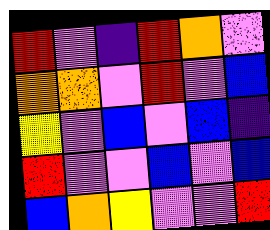[["red", "violet", "indigo", "red", "orange", "violet"], ["orange", "orange", "violet", "red", "violet", "blue"], ["yellow", "violet", "blue", "violet", "blue", "indigo"], ["red", "violet", "violet", "blue", "violet", "blue"], ["blue", "orange", "yellow", "violet", "violet", "red"]]